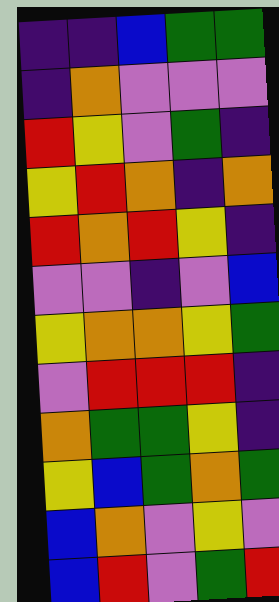[["indigo", "indigo", "blue", "green", "green"], ["indigo", "orange", "violet", "violet", "violet"], ["red", "yellow", "violet", "green", "indigo"], ["yellow", "red", "orange", "indigo", "orange"], ["red", "orange", "red", "yellow", "indigo"], ["violet", "violet", "indigo", "violet", "blue"], ["yellow", "orange", "orange", "yellow", "green"], ["violet", "red", "red", "red", "indigo"], ["orange", "green", "green", "yellow", "indigo"], ["yellow", "blue", "green", "orange", "green"], ["blue", "orange", "violet", "yellow", "violet"], ["blue", "red", "violet", "green", "red"]]